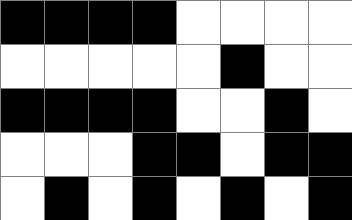[["black", "black", "black", "black", "white", "white", "white", "white"], ["white", "white", "white", "white", "white", "black", "white", "white"], ["black", "black", "black", "black", "white", "white", "black", "white"], ["white", "white", "white", "black", "black", "white", "black", "black"], ["white", "black", "white", "black", "white", "black", "white", "black"]]